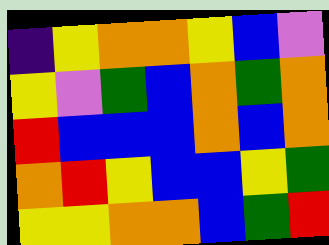[["indigo", "yellow", "orange", "orange", "yellow", "blue", "violet"], ["yellow", "violet", "green", "blue", "orange", "green", "orange"], ["red", "blue", "blue", "blue", "orange", "blue", "orange"], ["orange", "red", "yellow", "blue", "blue", "yellow", "green"], ["yellow", "yellow", "orange", "orange", "blue", "green", "red"]]